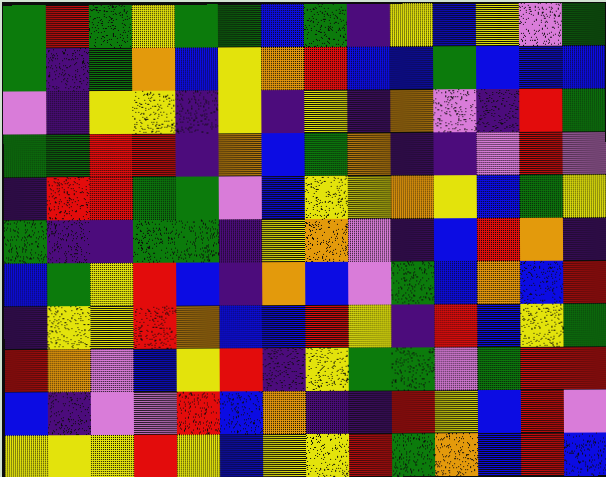[["green", "red", "green", "yellow", "green", "green", "blue", "green", "indigo", "yellow", "blue", "yellow", "violet", "green"], ["green", "indigo", "green", "orange", "blue", "yellow", "orange", "red", "blue", "blue", "green", "blue", "blue", "blue"], ["violet", "indigo", "yellow", "yellow", "indigo", "yellow", "indigo", "yellow", "indigo", "orange", "violet", "indigo", "red", "green"], ["green", "green", "red", "red", "indigo", "orange", "blue", "green", "orange", "indigo", "indigo", "violet", "red", "violet"], ["indigo", "red", "red", "green", "green", "violet", "blue", "yellow", "yellow", "orange", "yellow", "blue", "green", "yellow"], ["green", "indigo", "indigo", "green", "green", "indigo", "yellow", "orange", "violet", "indigo", "blue", "red", "orange", "indigo"], ["blue", "green", "yellow", "red", "blue", "indigo", "orange", "blue", "violet", "green", "blue", "orange", "blue", "red"], ["indigo", "yellow", "yellow", "red", "orange", "blue", "blue", "red", "yellow", "indigo", "red", "blue", "yellow", "green"], ["red", "orange", "violet", "blue", "yellow", "red", "indigo", "yellow", "green", "green", "violet", "green", "red", "red"], ["blue", "indigo", "violet", "violet", "red", "blue", "orange", "indigo", "indigo", "red", "yellow", "blue", "red", "violet"], ["yellow", "yellow", "yellow", "red", "yellow", "blue", "yellow", "yellow", "red", "green", "orange", "blue", "red", "blue"]]